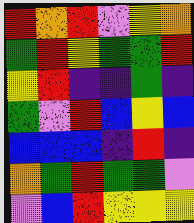[["red", "orange", "red", "violet", "yellow", "orange"], ["green", "red", "yellow", "green", "green", "red"], ["yellow", "red", "indigo", "indigo", "green", "indigo"], ["green", "violet", "red", "blue", "yellow", "blue"], ["blue", "blue", "blue", "indigo", "red", "indigo"], ["orange", "green", "red", "green", "green", "violet"], ["violet", "blue", "red", "yellow", "yellow", "yellow"]]